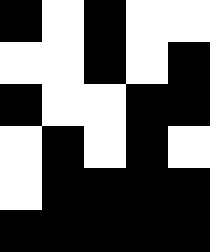[["black", "white", "black", "white", "white"], ["white", "white", "black", "white", "black"], ["black", "white", "white", "black", "black"], ["white", "black", "white", "black", "white"], ["white", "black", "black", "black", "black"], ["black", "black", "black", "black", "black"]]